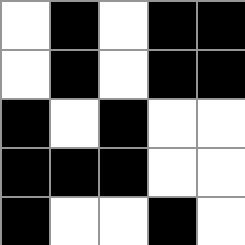[["white", "black", "white", "black", "black"], ["white", "black", "white", "black", "black"], ["black", "white", "black", "white", "white"], ["black", "black", "black", "white", "white"], ["black", "white", "white", "black", "white"]]